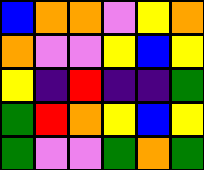[["blue", "orange", "orange", "violet", "yellow", "orange"], ["orange", "violet", "violet", "yellow", "blue", "yellow"], ["yellow", "indigo", "red", "indigo", "indigo", "green"], ["green", "red", "orange", "yellow", "blue", "yellow"], ["green", "violet", "violet", "green", "orange", "green"]]